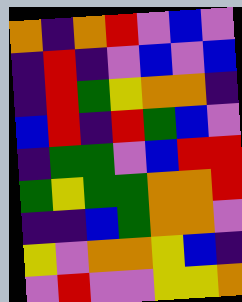[["orange", "indigo", "orange", "red", "violet", "blue", "violet"], ["indigo", "red", "indigo", "violet", "blue", "violet", "blue"], ["indigo", "red", "green", "yellow", "orange", "orange", "indigo"], ["blue", "red", "indigo", "red", "green", "blue", "violet"], ["indigo", "green", "green", "violet", "blue", "red", "red"], ["green", "yellow", "green", "green", "orange", "orange", "red"], ["indigo", "indigo", "blue", "green", "orange", "orange", "violet"], ["yellow", "violet", "orange", "orange", "yellow", "blue", "indigo"], ["violet", "red", "violet", "violet", "yellow", "yellow", "orange"]]